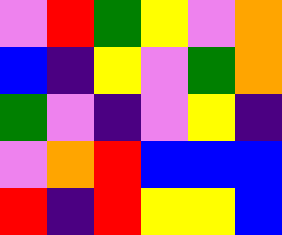[["violet", "red", "green", "yellow", "violet", "orange"], ["blue", "indigo", "yellow", "violet", "green", "orange"], ["green", "violet", "indigo", "violet", "yellow", "indigo"], ["violet", "orange", "red", "blue", "blue", "blue"], ["red", "indigo", "red", "yellow", "yellow", "blue"]]